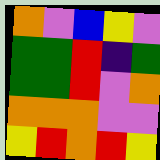[["orange", "violet", "blue", "yellow", "violet"], ["green", "green", "red", "indigo", "green"], ["green", "green", "red", "violet", "orange"], ["orange", "orange", "orange", "violet", "violet"], ["yellow", "red", "orange", "red", "yellow"]]